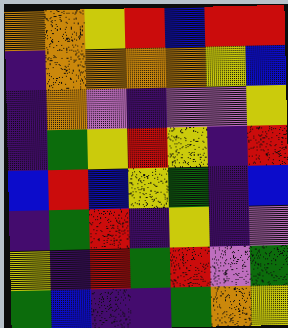[["orange", "orange", "yellow", "red", "blue", "red", "red"], ["indigo", "orange", "orange", "orange", "orange", "yellow", "blue"], ["indigo", "orange", "violet", "indigo", "violet", "violet", "yellow"], ["indigo", "green", "yellow", "red", "yellow", "indigo", "red"], ["blue", "red", "blue", "yellow", "green", "indigo", "blue"], ["indigo", "green", "red", "indigo", "yellow", "indigo", "violet"], ["yellow", "indigo", "red", "green", "red", "violet", "green"], ["green", "blue", "indigo", "indigo", "green", "orange", "yellow"]]